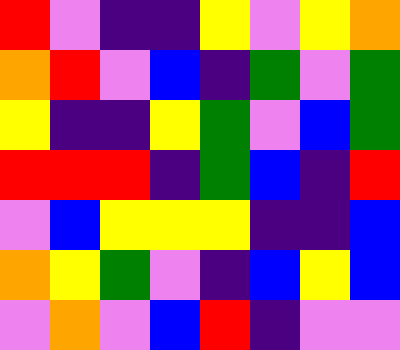[["red", "violet", "indigo", "indigo", "yellow", "violet", "yellow", "orange"], ["orange", "red", "violet", "blue", "indigo", "green", "violet", "green"], ["yellow", "indigo", "indigo", "yellow", "green", "violet", "blue", "green"], ["red", "red", "red", "indigo", "green", "blue", "indigo", "red"], ["violet", "blue", "yellow", "yellow", "yellow", "indigo", "indigo", "blue"], ["orange", "yellow", "green", "violet", "indigo", "blue", "yellow", "blue"], ["violet", "orange", "violet", "blue", "red", "indigo", "violet", "violet"]]